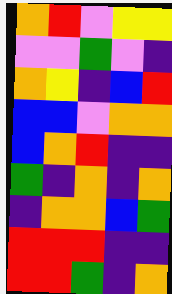[["orange", "red", "violet", "yellow", "yellow"], ["violet", "violet", "green", "violet", "indigo"], ["orange", "yellow", "indigo", "blue", "red"], ["blue", "blue", "violet", "orange", "orange"], ["blue", "orange", "red", "indigo", "indigo"], ["green", "indigo", "orange", "indigo", "orange"], ["indigo", "orange", "orange", "blue", "green"], ["red", "red", "red", "indigo", "indigo"], ["red", "red", "green", "indigo", "orange"]]